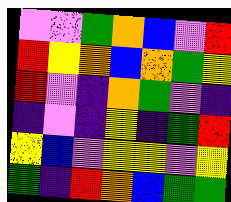[["violet", "violet", "green", "orange", "blue", "violet", "red"], ["red", "yellow", "orange", "blue", "orange", "green", "yellow"], ["red", "violet", "indigo", "orange", "green", "violet", "indigo"], ["indigo", "violet", "indigo", "yellow", "indigo", "green", "red"], ["yellow", "blue", "violet", "yellow", "yellow", "violet", "yellow"], ["green", "indigo", "red", "orange", "blue", "green", "green"]]